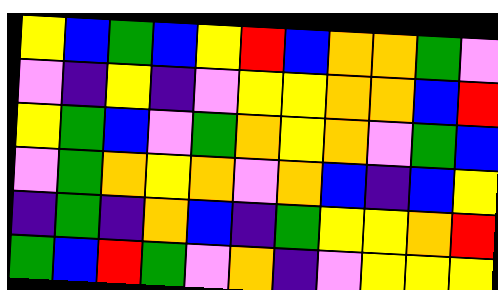[["yellow", "blue", "green", "blue", "yellow", "red", "blue", "orange", "orange", "green", "violet"], ["violet", "indigo", "yellow", "indigo", "violet", "yellow", "yellow", "orange", "orange", "blue", "red"], ["yellow", "green", "blue", "violet", "green", "orange", "yellow", "orange", "violet", "green", "blue"], ["violet", "green", "orange", "yellow", "orange", "violet", "orange", "blue", "indigo", "blue", "yellow"], ["indigo", "green", "indigo", "orange", "blue", "indigo", "green", "yellow", "yellow", "orange", "red"], ["green", "blue", "red", "green", "violet", "orange", "indigo", "violet", "yellow", "yellow", "yellow"]]